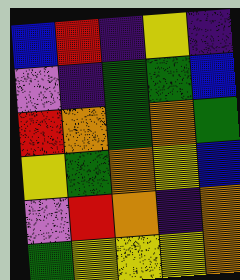[["blue", "red", "indigo", "yellow", "indigo"], ["violet", "indigo", "green", "green", "blue"], ["red", "orange", "green", "orange", "green"], ["yellow", "green", "orange", "yellow", "blue"], ["violet", "red", "orange", "indigo", "orange"], ["green", "yellow", "yellow", "yellow", "orange"]]